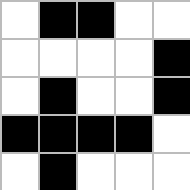[["white", "black", "black", "white", "white"], ["white", "white", "white", "white", "black"], ["white", "black", "white", "white", "black"], ["black", "black", "black", "black", "white"], ["white", "black", "white", "white", "white"]]